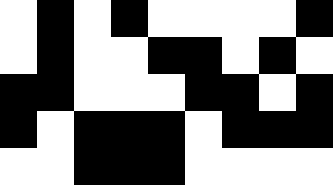[["white", "black", "white", "black", "white", "white", "white", "white", "black"], ["white", "black", "white", "white", "black", "black", "white", "black", "white"], ["black", "black", "white", "white", "white", "black", "black", "white", "black"], ["black", "white", "black", "black", "black", "white", "black", "black", "black"], ["white", "white", "black", "black", "black", "white", "white", "white", "white"]]